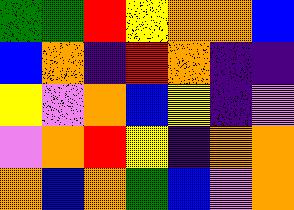[["green", "green", "red", "yellow", "orange", "orange", "blue"], ["blue", "orange", "indigo", "red", "orange", "indigo", "indigo"], ["yellow", "violet", "orange", "blue", "yellow", "indigo", "violet"], ["violet", "orange", "red", "yellow", "indigo", "orange", "orange"], ["orange", "blue", "orange", "green", "blue", "violet", "orange"]]